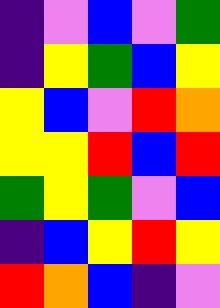[["indigo", "violet", "blue", "violet", "green"], ["indigo", "yellow", "green", "blue", "yellow"], ["yellow", "blue", "violet", "red", "orange"], ["yellow", "yellow", "red", "blue", "red"], ["green", "yellow", "green", "violet", "blue"], ["indigo", "blue", "yellow", "red", "yellow"], ["red", "orange", "blue", "indigo", "violet"]]